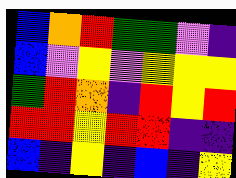[["blue", "orange", "red", "green", "green", "violet", "indigo"], ["blue", "violet", "yellow", "violet", "yellow", "yellow", "yellow"], ["green", "red", "orange", "indigo", "red", "yellow", "red"], ["red", "red", "yellow", "red", "red", "indigo", "indigo"], ["blue", "indigo", "yellow", "indigo", "blue", "indigo", "yellow"]]